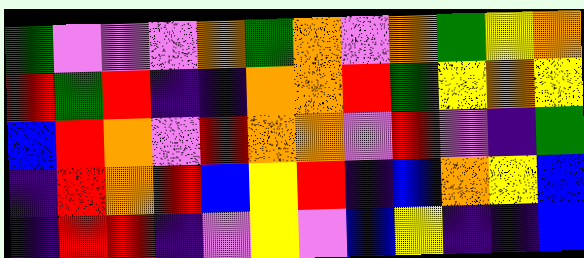[["green", "violet", "violet", "violet", "orange", "green", "orange", "violet", "orange", "green", "yellow", "orange"], ["red", "green", "red", "indigo", "indigo", "orange", "orange", "red", "green", "yellow", "orange", "yellow"], ["blue", "red", "orange", "violet", "red", "orange", "orange", "violet", "red", "violet", "indigo", "green"], ["indigo", "red", "orange", "red", "blue", "yellow", "red", "indigo", "blue", "orange", "yellow", "blue"], ["indigo", "red", "red", "indigo", "violet", "yellow", "violet", "blue", "yellow", "indigo", "indigo", "blue"]]